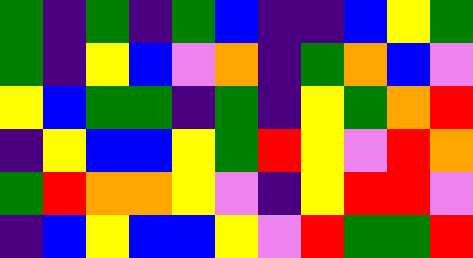[["green", "indigo", "green", "indigo", "green", "blue", "indigo", "indigo", "blue", "yellow", "green"], ["green", "indigo", "yellow", "blue", "violet", "orange", "indigo", "green", "orange", "blue", "violet"], ["yellow", "blue", "green", "green", "indigo", "green", "indigo", "yellow", "green", "orange", "red"], ["indigo", "yellow", "blue", "blue", "yellow", "green", "red", "yellow", "violet", "red", "orange"], ["green", "red", "orange", "orange", "yellow", "violet", "indigo", "yellow", "red", "red", "violet"], ["indigo", "blue", "yellow", "blue", "blue", "yellow", "violet", "red", "green", "green", "red"]]